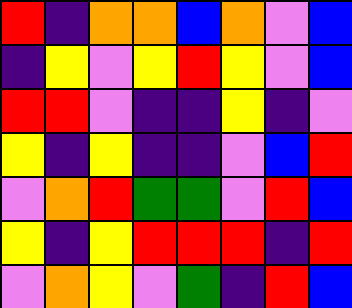[["red", "indigo", "orange", "orange", "blue", "orange", "violet", "blue"], ["indigo", "yellow", "violet", "yellow", "red", "yellow", "violet", "blue"], ["red", "red", "violet", "indigo", "indigo", "yellow", "indigo", "violet"], ["yellow", "indigo", "yellow", "indigo", "indigo", "violet", "blue", "red"], ["violet", "orange", "red", "green", "green", "violet", "red", "blue"], ["yellow", "indigo", "yellow", "red", "red", "red", "indigo", "red"], ["violet", "orange", "yellow", "violet", "green", "indigo", "red", "blue"]]